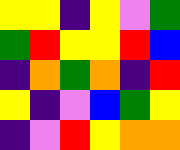[["yellow", "yellow", "indigo", "yellow", "violet", "green"], ["green", "red", "yellow", "yellow", "red", "blue"], ["indigo", "orange", "green", "orange", "indigo", "red"], ["yellow", "indigo", "violet", "blue", "green", "yellow"], ["indigo", "violet", "red", "yellow", "orange", "orange"]]